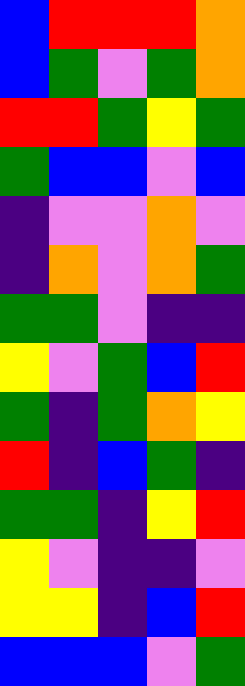[["blue", "red", "red", "red", "orange"], ["blue", "green", "violet", "green", "orange"], ["red", "red", "green", "yellow", "green"], ["green", "blue", "blue", "violet", "blue"], ["indigo", "violet", "violet", "orange", "violet"], ["indigo", "orange", "violet", "orange", "green"], ["green", "green", "violet", "indigo", "indigo"], ["yellow", "violet", "green", "blue", "red"], ["green", "indigo", "green", "orange", "yellow"], ["red", "indigo", "blue", "green", "indigo"], ["green", "green", "indigo", "yellow", "red"], ["yellow", "violet", "indigo", "indigo", "violet"], ["yellow", "yellow", "indigo", "blue", "red"], ["blue", "blue", "blue", "violet", "green"]]